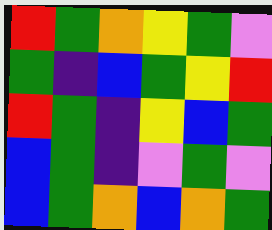[["red", "green", "orange", "yellow", "green", "violet"], ["green", "indigo", "blue", "green", "yellow", "red"], ["red", "green", "indigo", "yellow", "blue", "green"], ["blue", "green", "indigo", "violet", "green", "violet"], ["blue", "green", "orange", "blue", "orange", "green"]]